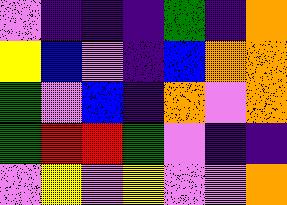[["violet", "indigo", "indigo", "indigo", "green", "indigo", "orange"], ["yellow", "blue", "violet", "indigo", "blue", "orange", "orange"], ["green", "violet", "blue", "indigo", "orange", "violet", "orange"], ["green", "red", "red", "green", "violet", "indigo", "indigo"], ["violet", "yellow", "violet", "yellow", "violet", "violet", "orange"]]